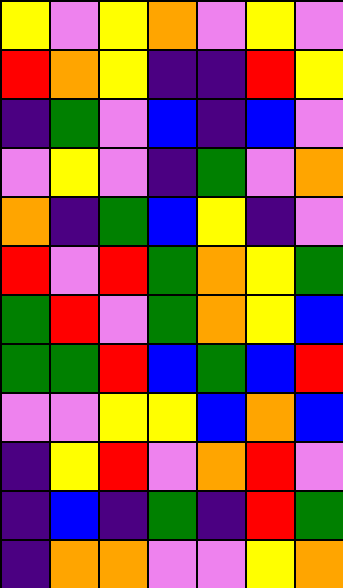[["yellow", "violet", "yellow", "orange", "violet", "yellow", "violet"], ["red", "orange", "yellow", "indigo", "indigo", "red", "yellow"], ["indigo", "green", "violet", "blue", "indigo", "blue", "violet"], ["violet", "yellow", "violet", "indigo", "green", "violet", "orange"], ["orange", "indigo", "green", "blue", "yellow", "indigo", "violet"], ["red", "violet", "red", "green", "orange", "yellow", "green"], ["green", "red", "violet", "green", "orange", "yellow", "blue"], ["green", "green", "red", "blue", "green", "blue", "red"], ["violet", "violet", "yellow", "yellow", "blue", "orange", "blue"], ["indigo", "yellow", "red", "violet", "orange", "red", "violet"], ["indigo", "blue", "indigo", "green", "indigo", "red", "green"], ["indigo", "orange", "orange", "violet", "violet", "yellow", "orange"]]